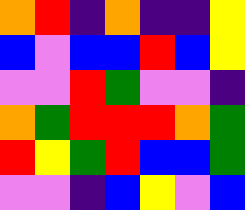[["orange", "red", "indigo", "orange", "indigo", "indigo", "yellow"], ["blue", "violet", "blue", "blue", "red", "blue", "yellow"], ["violet", "violet", "red", "green", "violet", "violet", "indigo"], ["orange", "green", "red", "red", "red", "orange", "green"], ["red", "yellow", "green", "red", "blue", "blue", "green"], ["violet", "violet", "indigo", "blue", "yellow", "violet", "blue"]]